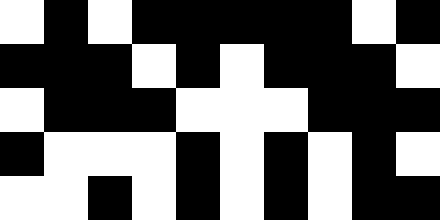[["white", "black", "white", "black", "black", "black", "black", "black", "white", "black"], ["black", "black", "black", "white", "black", "white", "black", "black", "black", "white"], ["white", "black", "black", "black", "white", "white", "white", "black", "black", "black"], ["black", "white", "white", "white", "black", "white", "black", "white", "black", "white"], ["white", "white", "black", "white", "black", "white", "black", "white", "black", "black"]]